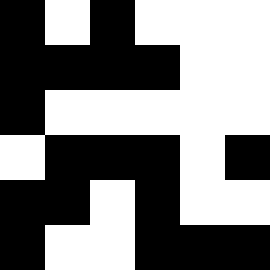[["black", "white", "black", "white", "white", "white"], ["black", "black", "black", "black", "white", "white"], ["black", "white", "white", "white", "white", "white"], ["white", "black", "black", "black", "white", "black"], ["black", "black", "white", "black", "white", "white"], ["black", "white", "white", "black", "black", "black"]]